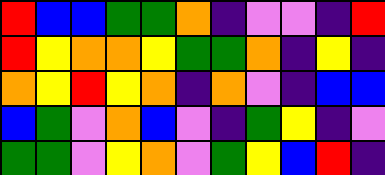[["red", "blue", "blue", "green", "green", "orange", "indigo", "violet", "violet", "indigo", "red"], ["red", "yellow", "orange", "orange", "yellow", "green", "green", "orange", "indigo", "yellow", "indigo"], ["orange", "yellow", "red", "yellow", "orange", "indigo", "orange", "violet", "indigo", "blue", "blue"], ["blue", "green", "violet", "orange", "blue", "violet", "indigo", "green", "yellow", "indigo", "violet"], ["green", "green", "violet", "yellow", "orange", "violet", "green", "yellow", "blue", "red", "indigo"]]